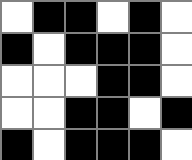[["white", "black", "black", "white", "black", "white"], ["black", "white", "black", "black", "black", "white"], ["white", "white", "white", "black", "black", "white"], ["white", "white", "black", "black", "white", "black"], ["black", "white", "black", "black", "black", "white"]]